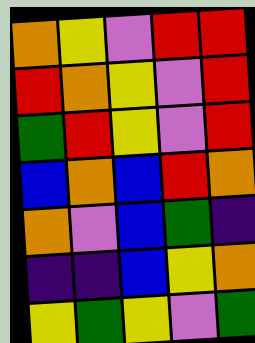[["orange", "yellow", "violet", "red", "red"], ["red", "orange", "yellow", "violet", "red"], ["green", "red", "yellow", "violet", "red"], ["blue", "orange", "blue", "red", "orange"], ["orange", "violet", "blue", "green", "indigo"], ["indigo", "indigo", "blue", "yellow", "orange"], ["yellow", "green", "yellow", "violet", "green"]]